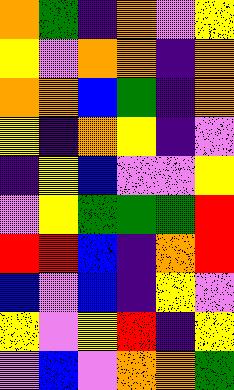[["orange", "green", "indigo", "orange", "violet", "yellow"], ["yellow", "violet", "orange", "orange", "indigo", "orange"], ["orange", "orange", "blue", "green", "indigo", "orange"], ["yellow", "indigo", "orange", "yellow", "indigo", "violet"], ["indigo", "yellow", "blue", "violet", "violet", "yellow"], ["violet", "yellow", "green", "green", "green", "red"], ["red", "red", "blue", "indigo", "orange", "red"], ["blue", "violet", "blue", "indigo", "yellow", "violet"], ["yellow", "violet", "yellow", "red", "indigo", "yellow"], ["violet", "blue", "violet", "orange", "orange", "green"]]